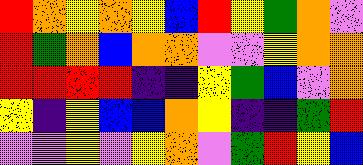[["red", "orange", "yellow", "orange", "yellow", "blue", "red", "yellow", "green", "orange", "violet"], ["red", "green", "orange", "blue", "orange", "orange", "violet", "violet", "yellow", "orange", "orange"], ["red", "red", "red", "red", "indigo", "indigo", "yellow", "green", "blue", "violet", "orange"], ["yellow", "indigo", "yellow", "blue", "blue", "orange", "yellow", "indigo", "indigo", "green", "red"], ["violet", "violet", "yellow", "violet", "yellow", "orange", "violet", "green", "red", "yellow", "blue"]]